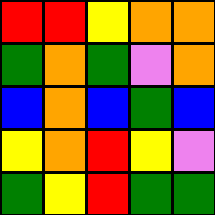[["red", "red", "yellow", "orange", "orange"], ["green", "orange", "green", "violet", "orange"], ["blue", "orange", "blue", "green", "blue"], ["yellow", "orange", "red", "yellow", "violet"], ["green", "yellow", "red", "green", "green"]]